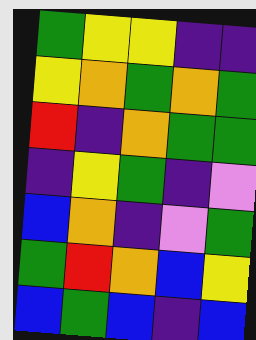[["green", "yellow", "yellow", "indigo", "indigo"], ["yellow", "orange", "green", "orange", "green"], ["red", "indigo", "orange", "green", "green"], ["indigo", "yellow", "green", "indigo", "violet"], ["blue", "orange", "indigo", "violet", "green"], ["green", "red", "orange", "blue", "yellow"], ["blue", "green", "blue", "indigo", "blue"]]